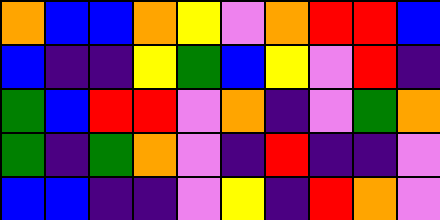[["orange", "blue", "blue", "orange", "yellow", "violet", "orange", "red", "red", "blue"], ["blue", "indigo", "indigo", "yellow", "green", "blue", "yellow", "violet", "red", "indigo"], ["green", "blue", "red", "red", "violet", "orange", "indigo", "violet", "green", "orange"], ["green", "indigo", "green", "orange", "violet", "indigo", "red", "indigo", "indigo", "violet"], ["blue", "blue", "indigo", "indigo", "violet", "yellow", "indigo", "red", "orange", "violet"]]